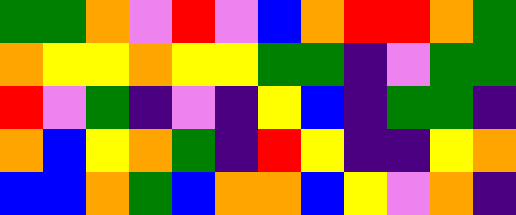[["green", "green", "orange", "violet", "red", "violet", "blue", "orange", "red", "red", "orange", "green"], ["orange", "yellow", "yellow", "orange", "yellow", "yellow", "green", "green", "indigo", "violet", "green", "green"], ["red", "violet", "green", "indigo", "violet", "indigo", "yellow", "blue", "indigo", "green", "green", "indigo"], ["orange", "blue", "yellow", "orange", "green", "indigo", "red", "yellow", "indigo", "indigo", "yellow", "orange"], ["blue", "blue", "orange", "green", "blue", "orange", "orange", "blue", "yellow", "violet", "orange", "indigo"]]